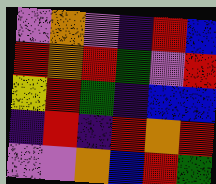[["violet", "orange", "violet", "indigo", "red", "blue"], ["red", "orange", "red", "green", "violet", "red"], ["yellow", "red", "green", "indigo", "blue", "blue"], ["indigo", "red", "indigo", "red", "orange", "red"], ["violet", "violet", "orange", "blue", "red", "green"]]